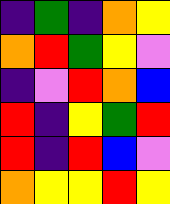[["indigo", "green", "indigo", "orange", "yellow"], ["orange", "red", "green", "yellow", "violet"], ["indigo", "violet", "red", "orange", "blue"], ["red", "indigo", "yellow", "green", "red"], ["red", "indigo", "red", "blue", "violet"], ["orange", "yellow", "yellow", "red", "yellow"]]